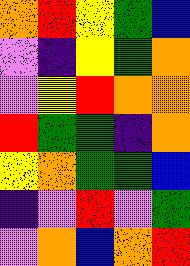[["orange", "red", "yellow", "green", "blue"], ["violet", "indigo", "yellow", "green", "orange"], ["violet", "yellow", "red", "orange", "orange"], ["red", "green", "green", "indigo", "orange"], ["yellow", "orange", "green", "green", "blue"], ["indigo", "violet", "red", "violet", "green"], ["violet", "orange", "blue", "orange", "red"]]